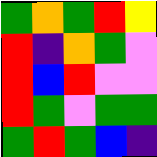[["green", "orange", "green", "red", "yellow"], ["red", "indigo", "orange", "green", "violet"], ["red", "blue", "red", "violet", "violet"], ["red", "green", "violet", "green", "green"], ["green", "red", "green", "blue", "indigo"]]